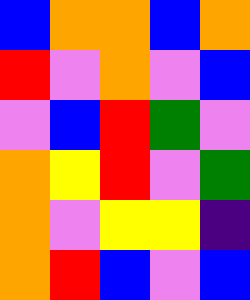[["blue", "orange", "orange", "blue", "orange"], ["red", "violet", "orange", "violet", "blue"], ["violet", "blue", "red", "green", "violet"], ["orange", "yellow", "red", "violet", "green"], ["orange", "violet", "yellow", "yellow", "indigo"], ["orange", "red", "blue", "violet", "blue"]]